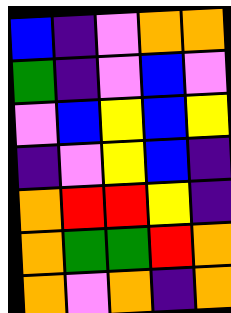[["blue", "indigo", "violet", "orange", "orange"], ["green", "indigo", "violet", "blue", "violet"], ["violet", "blue", "yellow", "blue", "yellow"], ["indigo", "violet", "yellow", "blue", "indigo"], ["orange", "red", "red", "yellow", "indigo"], ["orange", "green", "green", "red", "orange"], ["orange", "violet", "orange", "indigo", "orange"]]